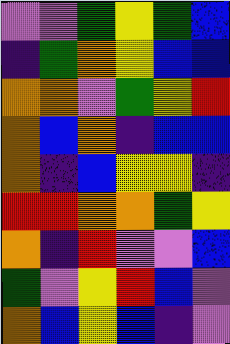[["violet", "violet", "green", "yellow", "green", "blue"], ["indigo", "green", "orange", "yellow", "blue", "blue"], ["orange", "orange", "violet", "green", "yellow", "red"], ["orange", "blue", "orange", "indigo", "blue", "blue"], ["orange", "indigo", "blue", "yellow", "yellow", "indigo"], ["red", "red", "orange", "orange", "green", "yellow"], ["orange", "indigo", "red", "violet", "violet", "blue"], ["green", "violet", "yellow", "red", "blue", "violet"], ["orange", "blue", "yellow", "blue", "indigo", "violet"]]